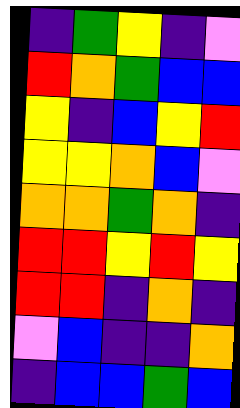[["indigo", "green", "yellow", "indigo", "violet"], ["red", "orange", "green", "blue", "blue"], ["yellow", "indigo", "blue", "yellow", "red"], ["yellow", "yellow", "orange", "blue", "violet"], ["orange", "orange", "green", "orange", "indigo"], ["red", "red", "yellow", "red", "yellow"], ["red", "red", "indigo", "orange", "indigo"], ["violet", "blue", "indigo", "indigo", "orange"], ["indigo", "blue", "blue", "green", "blue"]]